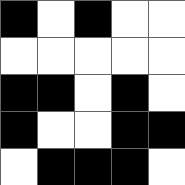[["black", "white", "black", "white", "white"], ["white", "white", "white", "white", "white"], ["black", "black", "white", "black", "white"], ["black", "white", "white", "black", "black"], ["white", "black", "black", "black", "white"]]